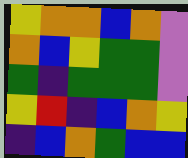[["yellow", "orange", "orange", "blue", "orange", "violet"], ["orange", "blue", "yellow", "green", "green", "violet"], ["green", "indigo", "green", "green", "green", "violet"], ["yellow", "red", "indigo", "blue", "orange", "yellow"], ["indigo", "blue", "orange", "green", "blue", "blue"]]